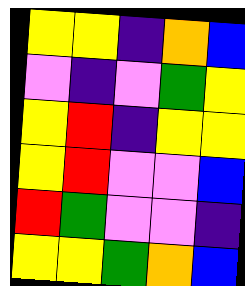[["yellow", "yellow", "indigo", "orange", "blue"], ["violet", "indigo", "violet", "green", "yellow"], ["yellow", "red", "indigo", "yellow", "yellow"], ["yellow", "red", "violet", "violet", "blue"], ["red", "green", "violet", "violet", "indigo"], ["yellow", "yellow", "green", "orange", "blue"]]